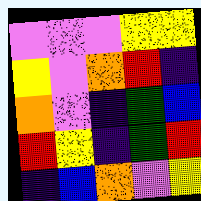[["violet", "violet", "violet", "yellow", "yellow"], ["yellow", "violet", "orange", "red", "indigo"], ["orange", "violet", "indigo", "green", "blue"], ["red", "yellow", "indigo", "green", "red"], ["indigo", "blue", "orange", "violet", "yellow"]]